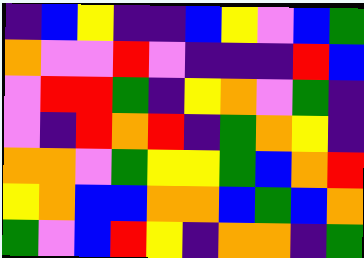[["indigo", "blue", "yellow", "indigo", "indigo", "blue", "yellow", "violet", "blue", "green"], ["orange", "violet", "violet", "red", "violet", "indigo", "indigo", "indigo", "red", "blue"], ["violet", "red", "red", "green", "indigo", "yellow", "orange", "violet", "green", "indigo"], ["violet", "indigo", "red", "orange", "red", "indigo", "green", "orange", "yellow", "indigo"], ["orange", "orange", "violet", "green", "yellow", "yellow", "green", "blue", "orange", "red"], ["yellow", "orange", "blue", "blue", "orange", "orange", "blue", "green", "blue", "orange"], ["green", "violet", "blue", "red", "yellow", "indigo", "orange", "orange", "indigo", "green"]]